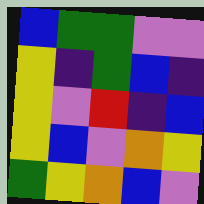[["blue", "green", "green", "violet", "violet"], ["yellow", "indigo", "green", "blue", "indigo"], ["yellow", "violet", "red", "indigo", "blue"], ["yellow", "blue", "violet", "orange", "yellow"], ["green", "yellow", "orange", "blue", "violet"]]